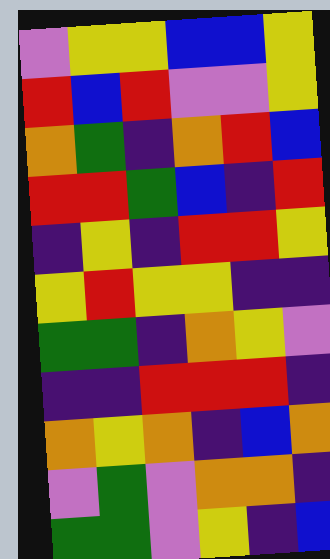[["violet", "yellow", "yellow", "blue", "blue", "yellow"], ["red", "blue", "red", "violet", "violet", "yellow"], ["orange", "green", "indigo", "orange", "red", "blue"], ["red", "red", "green", "blue", "indigo", "red"], ["indigo", "yellow", "indigo", "red", "red", "yellow"], ["yellow", "red", "yellow", "yellow", "indigo", "indigo"], ["green", "green", "indigo", "orange", "yellow", "violet"], ["indigo", "indigo", "red", "red", "red", "indigo"], ["orange", "yellow", "orange", "indigo", "blue", "orange"], ["violet", "green", "violet", "orange", "orange", "indigo"], ["green", "green", "violet", "yellow", "indigo", "blue"]]